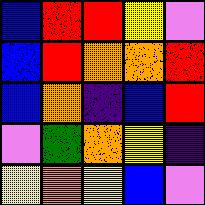[["blue", "red", "red", "yellow", "violet"], ["blue", "red", "orange", "orange", "red"], ["blue", "orange", "indigo", "blue", "red"], ["violet", "green", "orange", "yellow", "indigo"], ["yellow", "orange", "yellow", "blue", "violet"]]